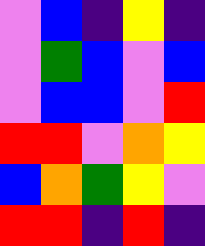[["violet", "blue", "indigo", "yellow", "indigo"], ["violet", "green", "blue", "violet", "blue"], ["violet", "blue", "blue", "violet", "red"], ["red", "red", "violet", "orange", "yellow"], ["blue", "orange", "green", "yellow", "violet"], ["red", "red", "indigo", "red", "indigo"]]